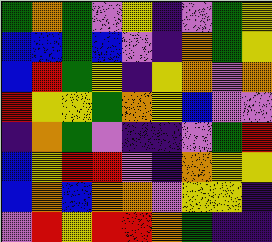[["green", "orange", "green", "violet", "yellow", "indigo", "violet", "green", "yellow"], ["blue", "blue", "green", "blue", "violet", "indigo", "orange", "green", "yellow"], ["blue", "red", "green", "yellow", "indigo", "yellow", "orange", "violet", "orange"], ["red", "yellow", "yellow", "green", "orange", "yellow", "blue", "violet", "violet"], ["indigo", "orange", "green", "violet", "indigo", "indigo", "violet", "green", "red"], ["blue", "yellow", "red", "red", "violet", "indigo", "orange", "yellow", "yellow"], ["blue", "orange", "blue", "orange", "orange", "violet", "yellow", "yellow", "indigo"], ["violet", "red", "yellow", "red", "red", "orange", "green", "indigo", "indigo"]]